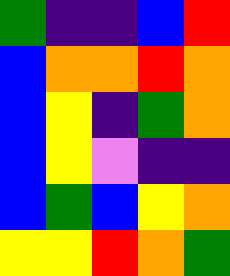[["green", "indigo", "indigo", "blue", "red"], ["blue", "orange", "orange", "red", "orange"], ["blue", "yellow", "indigo", "green", "orange"], ["blue", "yellow", "violet", "indigo", "indigo"], ["blue", "green", "blue", "yellow", "orange"], ["yellow", "yellow", "red", "orange", "green"]]